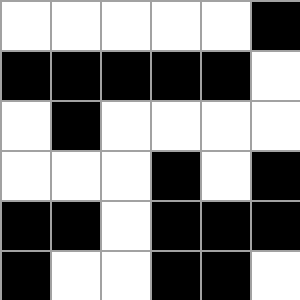[["white", "white", "white", "white", "white", "black"], ["black", "black", "black", "black", "black", "white"], ["white", "black", "white", "white", "white", "white"], ["white", "white", "white", "black", "white", "black"], ["black", "black", "white", "black", "black", "black"], ["black", "white", "white", "black", "black", "white"]]